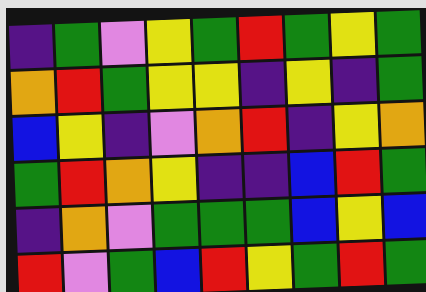[["indigo", "green", "violet", "yellow", "green", "red", "green", "yellow", "green"], ["orange", "red", "green", "yellow", "yellow", "indigo", "yellow", "indigo", "green"], ["blue", "yellow", "indigo", "violet", "orange", "red", "indigo", "yellow", "orange"], ["green", "red", "orange", "yellow", "indigo", "indigo", "blue", "red", "green"], ["indigo", "orange", "violet", "green", "green", "green", "blue", "yellow", "blue"], ["red", "violet", "green", "blue", "red", "yellow", "green", "red", "green"]]